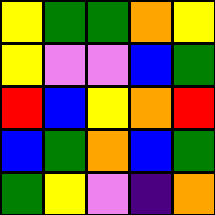[["yellow", "green", "green", "orange", "yellow"], ["yellow", "violet", "violet", "blue", "green"], ["red", "blue", "yellow", "orange", "red"], ["blue", "green", "orange", "blue", "green"], ["green", "yellow", "violet", "indigo", "orange"]]